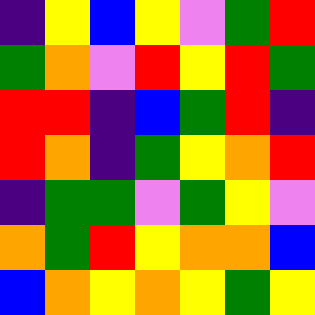[["indigo", "yellow", "blue", "yellow", "violet", "green", "red"], ["green", "orange", "violet", "red", "yellow", "red", "green"], ["red", "red", "indigo", "blue", "green", "red", "indigo"], ["red", "orange", "indigo", "green", "yellow", "orange", "red"], ["indigo", "green", "green", "violet", "green", "yellow", "violet"], ["orange", "green", "red", "yellow", "orange", "orange", "blue"], ["blue", "orange", "yellow", "orange", "yellow", "green", "yellow"]]